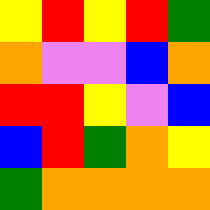[["yellow", "red", "yellow", "red", "green"], ["orange", "violet", "violet", "blue", "orange"], ["red", "red", "yellow", "violet", "blue"], ["blue", "red", "green", "orange", "yellow"], ["green", "orange", "orange", "orange", "orange"]]